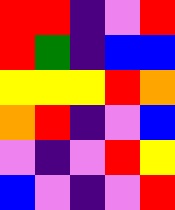[["red", "red", "indigo", "violet", "red"], ["red", "green", "indigo", "blue", "blue"], ["yellow", "yellow", "yellow", "red", "orange"], ["orange", "red", "indigo", "violet", "blue"], ["violet", "indigo", "violet", "red", "yellow"], ["blue", "violet", "indigo", "violet", "red"]]